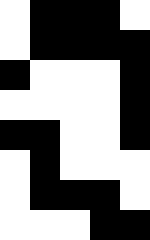[["white", "black", "black", "black", "white"], ["white", "black", "black", "black", "black"], ["black", "white", "white", "white", "black"], ["white", "white", "white", "white", "black"], ["black", "black", "white", "white", "black"], ["white", "black", "white", "white", "white"], ["white", "black", "black", "black", "white"], ["white", "white", "white", "black", "black"]]